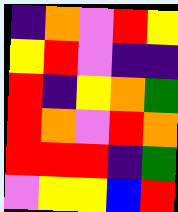[["indigo", "orange", "violet", "red", "yellow"], ["yellow", "red", "violet", "indigo", "indigo"], ["red", "indigo", "yellow", "orange", "green"], ["red", "orange", "violet", "red", "orange"], ["red", "red", "red", "indigo", "green"], ["violet", "yellow", "yellow", "blue", "red"]]